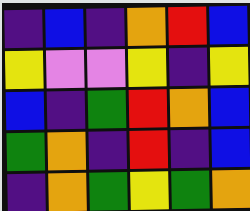[["indigo", "blue", "indigo", "orange", "red", "blue"], ["yellow", "violet", "violet", "yellow", "indigo", "yellow"], ["blue", "indigo", "green", "red", "orange", "blue"], ["green", "orange", "indigo", "red", "indigo", "blue"], ["indigo", "orange", "green", "yellow", "green", "orange"]]